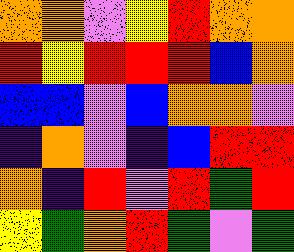[["orange", "orange", "violet", "yellow", "red", "orange", "orange"], ["red", "yellow", "red", "red", "red", "blue", "orange"], ["blue", "blue", "violet", "blue", "orange", "orange", "violet"], ["indigo", "orange", "violet", "indigo", "blue", "red", "red"], ["orange", "indigo", "red", "violet", "red", "green", "red"], ["yellow", "green", "orange", "red", "green", "violet", "green"]]